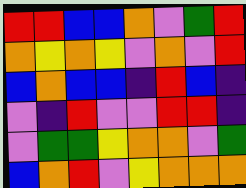[["red", "red", "blue", "blue", "orange", "violet", "green", "red"], ["orange", "yellow", "orange", "yellow", "violet", "orange", "violet", "red"], ["blue", "orange", "blue", "blue", "indigo", "red", "blue", "indigo"], ["violet", "indigo", "red", "violet", "violet", "red", "red", "indigo"], ["violet", "green", "green", "yellow", "orange", "orange", "violet", "green"], ["blue", "orange", "red", "violet", "yellow", "orange", "orange", "orange"]]